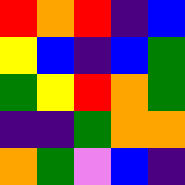[["red", "orange", "red", "indigo", "blue"], ["yellow", "blue", "indigo", "blue", "green"], ["green", "yellow", "red", "orange", "green"], ["indigo", "indigo", "green", "orange", "orange"], ["orange", "green", "violet", "blue", "indigo"]]